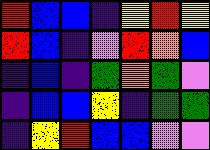[["red", "blue", "blue", "indigo", "yellow", "red", "yellow"], ["red", "blue", "indigo", "violet", "red", "orange", "blue"], ["indigo", "blue", "indigo", "green", "orange", "green", "violet"], ["indigo", "blue", "blue", "yellow", "indigo", "green", "green"], ["indigo", "yellow", "red", "blue", "blue", "violet", "violet"]]